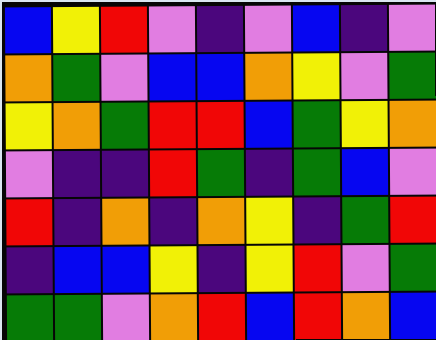[["blue", "yellow", "red", "violet", "indigo", "violet", "blue", "indigo", "violet"], ["orange", "green", "violet", "blue", "blue", "orange", "yellow", "violet", "green"], ["yellow", "orange", "green", "red", "red", "blue", "green", "yellow", "orange"], ["violet", "indigo", "indigo", "red", "green", "indigo", "green", "blue", "violet"], ["red", "indigo", "orange", "indigo", "orange", "yellow", "indigo", "green", "red"], ["indigo", "blue", "blue", "yellow", "indigo", "yellow", "red", "violet", "green"], ["green", "green", "violet", "orange", "red", "blue", "red", "orange", "blue"]]